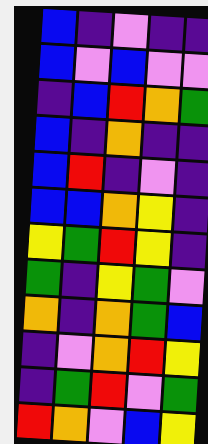[["blue", "indigo", "violet", "indigo", "indigo"], ["blue", "violet", "blue", "violet", "violet"], ["indigo", "blue", "red", "orange", "green"], ["blue", "indigo", "orange", "indigo", "indigo"], ["blue", "red", "indigo", "violet", "indigo"], ["blue", "blue", "orange", "yellow", "indigo"], ["yellow", "green", "red", "yellow", "indigo"], ["green", "indigo", "yellow", "green", "violet"], ["orange", "indigo", "orange", "green", "blue"], ["indigo", "violet", "orange", "red", "yellow"], ["indigo", "green", "red", "violet", "green"], ["red", "orange", "violet", "blue", "yellow"]]